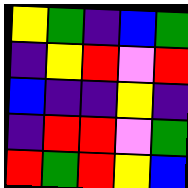[["yellow", "green", "indigo", "blue", "green"], ["indigo", "yellow", "red", "violet", "red"], ["blue", "indigo", "indigo", "yellow", "indigo"], ["indigo", "red", "red", "violet", "green"], ["red", "green", "red", "yellow", "blue"]]